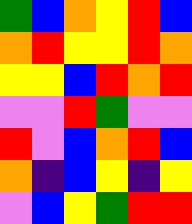[["green", "blue", "orange", "yellow", "red", "blue"], ["orange", "red", "yellow", "yellow", "red", "orange"], ["yellow", "yellow", "blue", "red", "orange", "red"], ["violet", "violet", "red", "green", "violet", "violet"], ["red", "violet", "blue", "orange", "red", "blue"], ["orange", "indigo", "blue", "yellow", "indigo", "yellow"], ["violet", "blue", "yellow", "green", "red", "red"]]